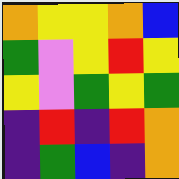[["orange", "yellow", "yellow", "orange", "blue"], ["green", "violet", "yellow", "red", "yellow"], ["yellow", "violet", "green", "yellow", "green"], ["indigo", "red", "indigo", "red", "orange"], ["indigo", "green", "blue", "indigo", "orange"]]